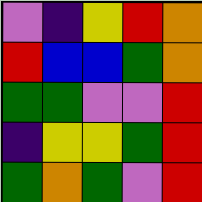[["violet", "indigo", "yellow", "red", "orange"], ["red", "blue", "blue", "green", "orange"], ["green", "green", "violet", "violet", "red"], ["indigo", "yellow", "yellow", "green", "red"], ["green", "orange", "green", "violet", "red"]]